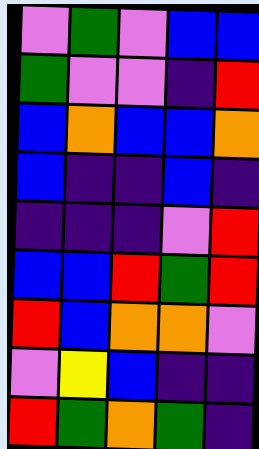[["violet", "green", "violet", "blue", "blue"], ["green", "violet", "violet", "indigo", "red"], ["blue", "orange", "blue", "blue", "orange"], ["blue", "indigo", "indigo", "blue", "indigo"], ["indigo", "indigo", "indigo", "violet", "red"], ["blue", "blue", "red", "green", "red"], ["red", "blue", "orange", "orange", "violet"], ["violet", "yellow", "blue", "indigo", "indigo"], ["red", "green", "orange", "green", "indigo"]]